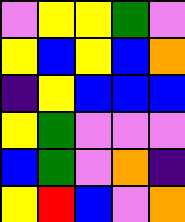[["violet", "yellow", "yellow", "green", "violet"], ["yellow", "blue", "yellow", "blue", "orange"], ["indigo", "yellow", "blue", "blue", "blue"], ["yellow", "green", "violet", "violet", "violet"], ["blue", "green", "violet", "orange", "indigo"], ["yellow", "red", "blue", "violet", "orange"]]